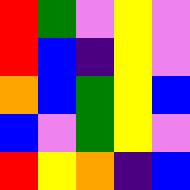[["red", "green", "violet", "yellow", "violet"], ["red", "blue", "indigo", "yellow", "violet"], ["orange", "blue", "green", "yellow", "blue"], ["blue", "violet", "green", "yellow", "violet"], ["red", "yellow", "orange", "indigo", "blue"]]